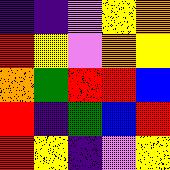[["indigo", "indigo", "violet", "yellow", "orange"], ["red", "yellow", "violet", "orange", "yellow"], ["orange", "green", "red", "red", "blue"], ["red", "indigo", "green", "blue", "red"], ["red", "yellow", "indigo", "violet", "yellow"]]